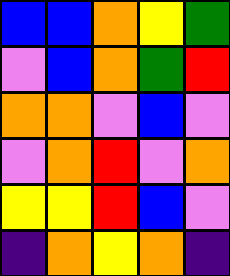[["blue", "blue", "orange", "yellow", "green"], ["violet", "blue", "orange", "green", "red"], ["orange", "orange", "violet", "blue", "violet"], ["violet", "orange", "red", "violet", "orange"], ["yellow", "yellow", "red", "blue", "violet"], ["indigo", "orange", "yellow", "orange", "indigo"]]